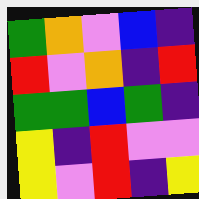[["green", "orange", "violet", "blue", "indigo"], ["red", "violet", "orange", "indigo", "red"], ["green", "green", "blue", "green", "indigo"], ["yellow", "indigo", "red", "violet", "violet"], ["yellow", "violet", "red", "indigo", "yellow"]]